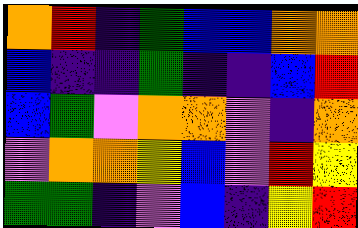[["orange", "red", "indigo", "green", "blue", "blue", "orange", "orange"], ["blue", "indigo", "indigo", "green", "indigo", "indigo", "blue", "red"], ["blue", "green", "violet", "orange", "orange", "violet", "indigo", "orange"], ["violet", "orange", "orange", "yellow", "blue", "violet", "red", "yellow"], ["green", "green", "indigo", "violet", "blue", "indigo", "yellow", "red"]]